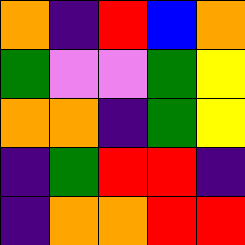[["orange", "indigo", "red", "blue", "orange"], ["green", "violet", "violet", "green", "yellow"], ["orange", "orange", "indigo", "green", "yellow"], ["indigo", "green", "red", "red", "indigo"], ["indigo", "orange", "orange", "red", "red"]]